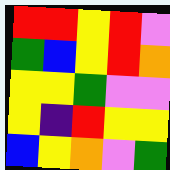[["red", "red", "yellow", "red", "violet"], ["green", "blue", "yellow", "red", "orange"], ["yellow", "yellow", "green", "violet", "violet"], ["yellow", "indigo", "red", "yellow", "yellow"], ["blue", "yellow", "orange", "violet", "green"]]